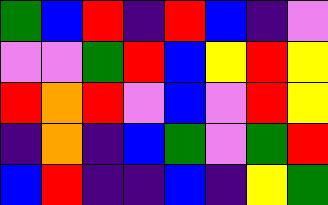[["green", "blue", "red", "indigo", "red", "blue", "indigo", "violet"], ["violet", "violet", "green", "red", "blue", "yellow", "red", "yellow"], ["red", "orange", "red", "violet", "blue", "violet", "red", "yellow"], ["indigo", "orange", "indigo", "blue", "green", "violet", "green", "red"], ["blue", "red", "indigo", "indigo", "blue", "indigo", "yellow", "green"]]